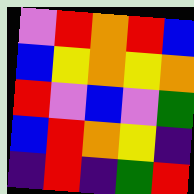[["violet", "red", "orange", "red", "blue"], ["blue", "yellow", "orange", "yellow", "orange"], ["red", "violet", "blue", "violet", "green"], ["blue", "red", "orange", "yellow", "indigo"], ["indigo", "red", "indigo", "green", "red"]]